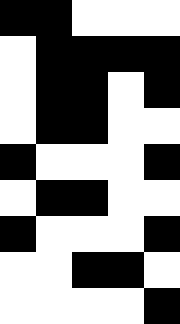[["black", "black", "white", "white", "white"], ["white", "black", "black", "black", "black"], ["white", "black", "black", "white", "black"], ["white", "black", "black", "white", "white"], ["black", "white", "white", "white", "black"], ["white", "black", "black", "white", "white"], ["black", "white", "white", "white", "black"], ["white", "white", "black", "black", "white"], ["white", "white", "white", "white", "black"]]